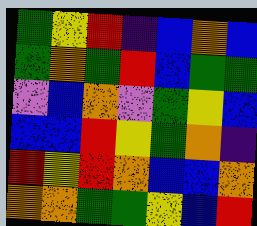[["green", "yellow", "red", "indigo", "blue", "orange", "blue"], ["green", "orange", "green", "red", "blue", "green", "green"], ["violet", "blue", "orange", "violet", "green", "yellow", "blue"], ["blue", "blue", "red", "yellow", "green", "orange", "indigo"], ["red", "yellow", "red", "orange", "blue", "blue", "orange"], ["orange", "orange", "green", "green", "yellow", "blue", "red"]]